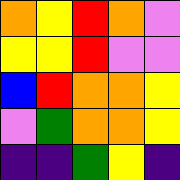[["orange", "yellow", "red", "orange", "violet"], ["yellow", "yellow", "red", "violet", "violet"], ["blue", "red", "orange", "orange", "yellow"], ["violet", "green", "orange", "orange", "yellow"], ["indigo", "indigo", "green", "yellow", "indigo"]]